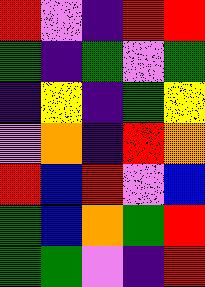[["red", "violet", "indigo", "red", "red"], ["green", "indigo", "green", "violet", "green"], ["indigo", "yellow", "indigo", "green", "yellow"], ["violet", "orange", "indigo", "red", "orange"], ["red", "blue", "red", "violet", "blue"], ["green", "blue", "orange", "green", "red"], ["green", "green", "violet", "indigo", "red"]]